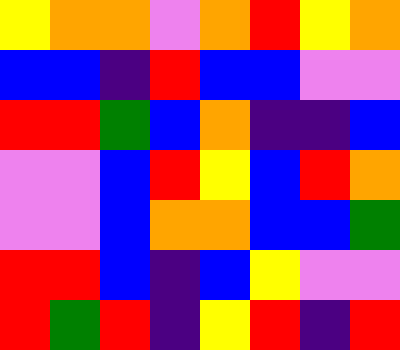[["yellow", "orange", "orange", "violet", "orange", "red", "yellow", "orange"], ["blue", "blue", "indigo", "red", "blue", "blue", "violet", "violet"], ["red", "red", "green", "blue", "orange", "indigo", "indigo", "blue"], ["violet", "violet", "blue", "red", "yellow", "blue", "red", "orange"], ["violet", "violet", "blue", "orange", "orange", "blue", "blue", "green"], ["red", "red", "blue", "indigo", "blue", "yellow", "violet", "violet"], ["red", "green", "red", "indigo", "yellow", "red", "indigo", "red"]]